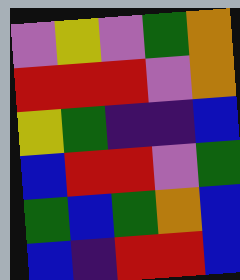[["violet", "yellow", "violet", "green", "orange"], ["red", "red", "red", "violet", "orange"], ["yellow", "green", "indigo", "indigo", "blue"], ["blue", "red", "red", "violet", "green"], ["green", "blue", "green", "orange", "blue"], ["blue", "indigo", "red", "red", "blue"]]